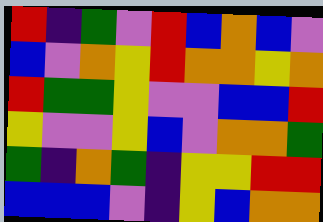[["red", "indigo", "green", "violet", "red", "blue", "orange", "blue", "violet"], ["blue", "violet", "orange", "yellow", "red", "orange", "orange", "yellow", "orange"], ["red", "green", "green", "yellow", "violet", "violet", "blue", "blue", "red"], ["yellow", "violet", "violet", "yellow", "blue", "violet", "orange", "orange", "green"], ["green", "indigo", "orange", "green", "indigo", "yellow", "yellow", "red", "red"], ["blue", "blue", "blue", "violet", "indigo", "yellow", "blue", "orange", "orange"]]